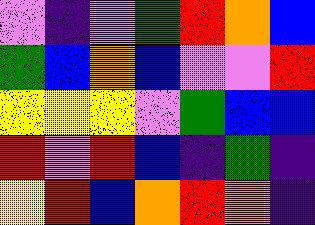[["violet", "indigo", "violet", "green", "red", "orange", "blue"], ["green", "blue", "orange", "blue", "violet", "violet", "red"], ["yellow", "yellow", "yellow", "violet", "green", "blue", "blue"], ["red", "violet", "red", "blue", "indigo", "green", "indigo"], ["yellow", "red", "blue", "orange", "red", "orange", "indigo"]]